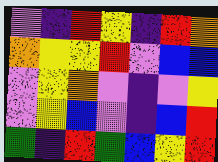[["violet", "indigo", "red", "yellow", "indigo", "red", "orange"], ["orange", "yellow", "yellow", "red", "violet", "blue", "blue"], ["violet", "yellow", "orange", "violet", "indigo", "violet", "yellow"], ["violet", "yellow", "blue", "violet", "indigo", "blue", "red"], ["green", "indigo", "red", "green", "blue", "yellow", "red"]]